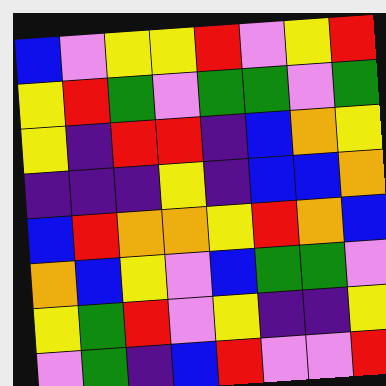[["blue", "violet", "yellow", "yellow", "red", "violet", "yellow", "red"], ["yellow", "red", "green", "violet", "green", "green", "violet", "green"], ["yellow", "indigo", "red", "red", "indigo", "blue", "orange", "yellow"], ["indigo", "indigo", "indigo", "yellow", "indigo", "blue", "blue", "orange"], ["blue", "red", "orange", "orange", "yellow", "red", "orange", "blue"], ["orange", "blue", "yellow", "violet", "blue", "green", "green", "violet"], ["yellow", "green", "red", "violet", "yellow", "indigo", "indigo", "yellow"], ["violet", "green", "indigo", "blue", "red", "violet", "violet", "red"]]